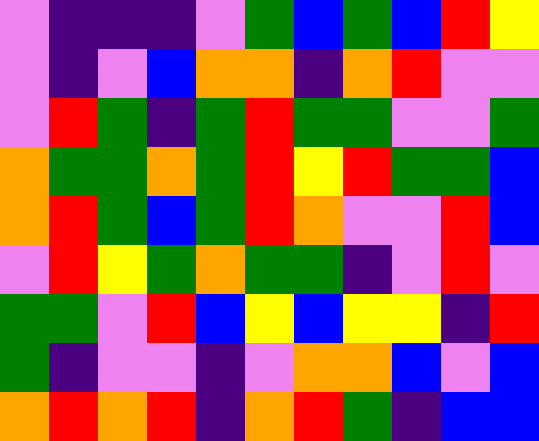[["violet", "indigo", "indigo", "indigo", "violet", "green", "blue", "green", "blue", "red", "yellow"], ["violet", "indigo", "violet", "blue", "orange", "orange", "indigo", "orange", "red", "violet", "violet"], ["violet", "red", "green", "indigo", "green", "red", "green", "green", "violet", "violet", "green"], ["orange", "green", "green", "orange", "green", "red", "yellow", "red", "green", "green", "blue"], ["orange", "red", "green", "blue", "green", "red", "orange", "violet", "violet", "red", "blue"], ["violet", "red", "yellow", "green", "orange", "green", "green", "indigo", "violet", "red", "violet"], ["green", "green", "violet", "red", "blue", "yellow", "blue", "yellow", "yellow", "indigo", "red"], ["green", "indigo", "violet", "violet", "indigo", "violet", "orange", "orange", "blue", "violet", "blue"], ["orange", "red", "orange", "red", "indigo", "orange", "red", "green", "indigo", "blue", "blue"]]